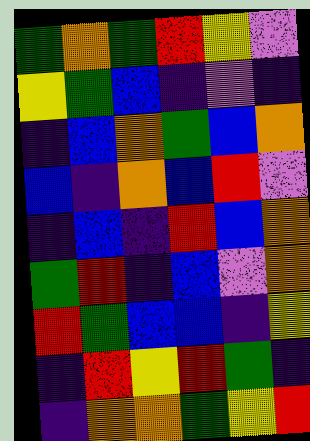[["green", "orange", "green", "red", "yellow", "violet"], ["yellow", "green", "blue", "indigo", "violet", "indigo"], ["indigo", "blue", "orange", "green", "blue", "orange"], ["blue", "indigo", "orange", "blue", "red", "violet"], ["indigo", "blue", "indigo", "red", "blue", "orange"], ["green", "red", "indigo", "blue", "violet", "orange"], ["red", "green", "blue", "blue", "indigo", "yellow"], ["indigo", "red", "yellow", "red", "green", "indigo"], ["indigo", "orange", "orange", "green", "yellow", "red"]]